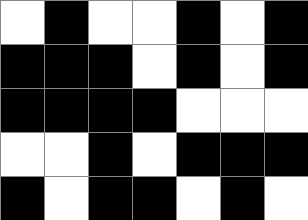[["white", "black", "white", "white", "black", "white", "black"], ["black", "black", "black", "white", "black", "white", "black"], ["black", "black", "black", "black", "white", "white", "white"], ["white", "white", "black", "white", "black", "black", "black"], ["black", "white", "black", "black", "white", "black", "white"]]